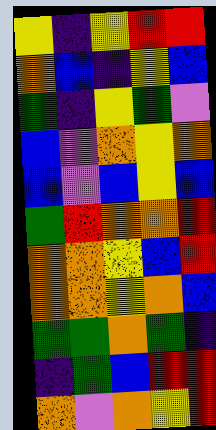[["yellow", "indigo", "yellow", "red", "red"], ["orange", "blue", "indigo", "yellow", "blue"], ["green", "indigo", "yellow", "green", "violet"], ["blue", "violet", "orange", "yellow", "orange"], ["blue", "violet", "blue", "yellow", "blue"], ["green", "red", "orange", "orange", "red"], ["orange", "orange", "yellow", "blue", "red"], ["orange", "orange", "yellow", "orange", "blue"], ["green", "green", "orange", "green", "indigo"], ["indigo", "green", "blue", "red", "red"], ["orange", "violet", "orange", "yellow", "red"]]